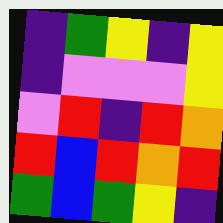[["indigo", "green", "yellow", "indigo", "yellow"], ["indigo", "violet", "violet", "violet", "yellow"], ["violet", "red", "indigo", "red", "orange"], ["red", "blue", "red", "orange", "red"], ["green", "blue", "green", "yellow", "indigo"]]